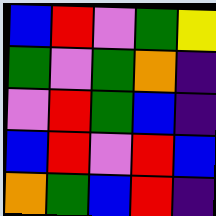[["blue", "red", "violet", "green", "yellow"], ["green", "violet", "green", "orange", "indigo"], ["violet", "red", "green", "blue", "indigo"], ["blue", "red", "violet", "red", "blue"], ["orange", "green", "blue", "red", "indigo"]]